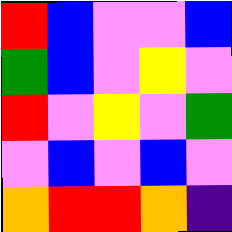[["red", "blue", "violet", "violet", "blue"], ["green", "blue", "violet", "yellow", "violet"], ["red", "violet", "yellow", "violet", "green"], ["violet", "blue", "violet", "blue", "violet"], ["orange", "red", "red", "orange", "indigo"]]